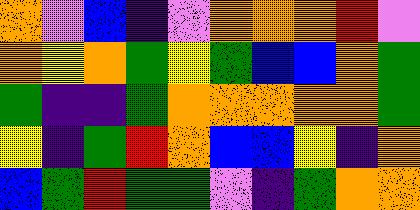[["orange", "violet", "blue", "indigo", "violet", "orange", "orange", "orange", "red", "violet"], ["orange", "yellow", "orange", "green", "yellow", "green", "blue", "blue", "orange", "green"], ["green", "indigo", "indigo", "green", "orange", "orange", "orange", "orange", "orange", "green"], ["yellow", "indigo", "green", "red", "orange", "blue", "blue", "yellow", "indigo", "orange"], ["blue", "green", "red", "green", "green", "violet", "indigo", "green", "orange", "orange"]]